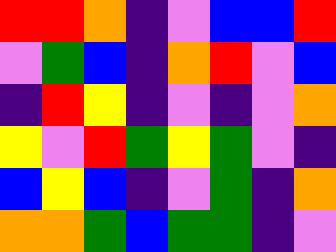[["red", "red", "orange", "indigo", "violet", "blue", "blue", "red"], ["violet", "green", "blue", "indigo", "orange", "red", "violet", "blue"], ["indigo", "red", "yellow", "indigo", "violet", "indigo", "violet", "orange"], ["yellow", "violet", "red", "green", "yellow", "green", "violet", "indigo"], ["blue", "yellow", "blue", "indigo", "violet", "green", "indigo", "orange"], ["orange", "orange", "green", "blue", "green", "green", "indigo", "violet"]]